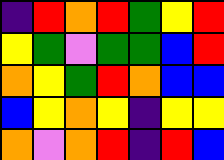[["indigo", "red", "orange", "red", "green", "yellow", "red"], ["yellow", "green", "violet", "green", "green", "blue", "red"], ["orange", "yellow", "green", "red", "orange", "blue", "blue"], ["blue", "yellow", "orange", "yellow", "indigo", "yellow", "yellow"], ["orange", "violet", "orange", "red", "indigo", "red", "blue"]]